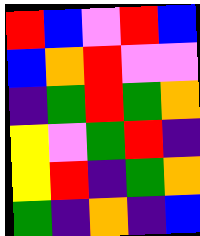[["red", "blue", "violet", "red", "blue"], ["blue", "orange", "red", "violet", "violet"], ["indigo", "green", "red", "green", "orange"], ["yellow", "violet", "green", "red", "indigo"], ["yellow", "red", "indigo", "green", "orange"], ["green", "indigo", "orange", "indigo", "blue"]]